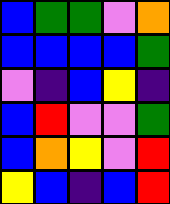[["blue", "green", "green", "violet", "orange"], ["blue", "blue", "blue", "blue", "green"], ["violet", "indigo", "blue", "yellow", "indigo"], ["blue", "red", "violet", "violet", "green"], ["blue", "orange", "yellow", "violet", "red"], ["yellow", "blue", "indigo", "blue", "red"]]